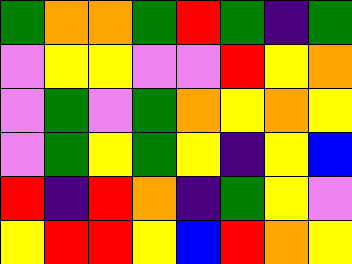[["green", "orange", "orange", "green", "red", "green", "indigo", "green"], ["violet", "yellow", "yellow", "violet", "violet", "red", "yellow", "orange"], ["violet", "green", "violet", "green", "orange", "yellow", "orange", "yellow"], ["violet", "green", "yellow", "green", "yellow", "indigo", "yellow", "blue"], ["red", "indigo", "red", "orange", "indigo", "green", "yellow", "violet"], ["yellow", "red", "red", "yellow", "blue", "red", "orange", "yellow"]]